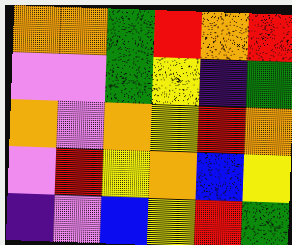[["orange", "orange", "green", "red", "orange", "red"], ["violet", "violet", "green", "yellow", "indigo", "green"], ["orange", "violet", "orange", "yellow", "red", "orange"], ["violet", "red", "yellow", "orange", "blue", "yellow"], ["indigo", "violet", "blue", "yellow", "red", "green"]]